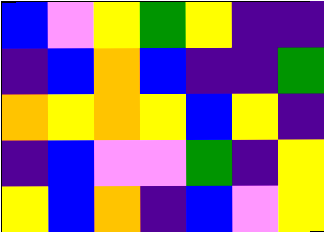[["blue", "violet", "yellow", "green", "yellow", "indigo", "indigo"], ["indigo", "blue", "orange", "blue", "indigo", "indigo", "green"], ["orange", "yellow", "orange", "yellow", "blue", "yellow", "indigo"], ["indigo", "blue", "violet", "violet", "green", "indigo", "yellow"], ["yellow", "blue", "orange", "indigo", "blue", "violet", "yellow"]]